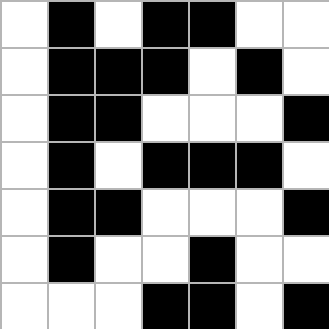[["white", "black", "white", "black", "black", "white", "white"], ["white", "black", "black", "black", "white", "black", "white"], ["white", "black", "black", "white", "white", "white", "black"], ["white", "black", "white", "black", "black", "black", "white"], ["white", "black", "black", "white", "white", "white", "black"], ["white", "black", "white", "white", "black", "white", "white"], ["white", "white", "white", "black", "black", "white", "black"]]